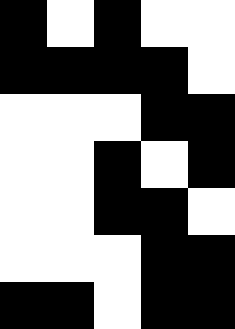[["black", "white", "black", "white", "white"], ["black", "black", "black", "black", "white"], ["white", "white", "white", "black", "black"], ["white", "white", "black", "white", "black"], ["white", "white", "black", "black", "white"], ["white", "white", "white", "black", "black"], ["black", "black", "white", "black", "black"]]